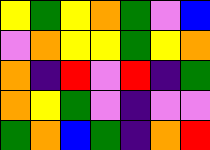[["yellow", "green", "yellow", "orange", "green", "violet", "blue"], ["violet", "orange", "yellow", "yellow", "green", "yellow", "orange"], ["orange", "indigo", "red", "violet", "red", "indigo", "green"], ["orange", "yellow", "green", "violet", "indigo", "violet", "violet"], ["green", "orange", "blue", "green", "indigo", "orange", "red"]]